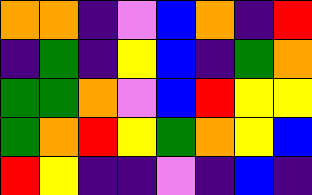[["orange", "orange", "indigo", "violet", "blue", "orange", "indigo", "red"], ["indigo", "green", "indigo", "yellow", "blue", "indigo", "green", "orange"], ["green", "green", "orange", "violet", "blue", "red", "yellow", "yellow"], ["green", "orange", "red", "yellow", "green", "orange", "yellow", "blue"], ["red", "yellow", "indigo", "indigo", "violet", "indigo", "blue", "indigo"]]